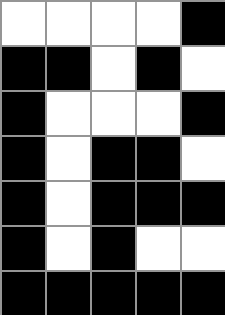[["white", "white", "white", "white", "black"], ["black", "black", "white", "black", "white"], ["black", "white", "white", "white", "black"], ["black", "white", "black", "black", "white"], ["black", "white", "black", "black", "black"], ["black", "white", "black", "white", "white"], ["black", "black", "black", "black", "black"]]